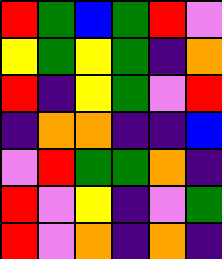[["red", "green", "blue", "green", "red", "violet"], ["yellow", "green", "yellow", "green", "indigo", "orange"], ["red", "indigo", "yellow", "green", "violet", "red"], ["indigo", "orange", "orange", "indigo", "indigo", "blue"], ["violet", "red", "green", "green", "orange", "indigo"], ["red", "violet", "yellow", "indigo", "violet", "green"], ["red", "violet", "orange", "indigo", "orange", "indigo"]]